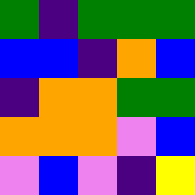[["green", "indigo", "green", "green", "green"], ["blue", "blue", "indigo", "orange", "blue"], ["indigo", "orange", "orange", "green", "green"], ["orange", "orange", "orange", "violet", "blue"], ["violet", "blue", "violet", "indigo", "yellow"]]